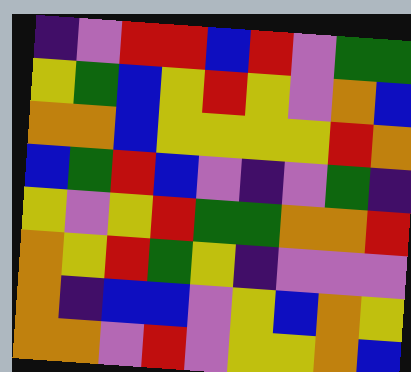[["indigo", "violet", "red", "red", "blue", "red", "violet", "green", "green"], ["yellow", "green", "blue", "yellow", "red", "yellow", "violet", "orange", "blue"], ["orange", "orange", "blue", "yellow", "yellow", "yellow", "yellow", "red", "orange"], ["blue", "green", "red", "blue", "violet", "indigo", "violet", "green", "indigo"], ["yellow", "violet", "yellow", "red", "green", "green", "orange", "orange", "red"], ["orange", "yellow", "red", "green", "yellow", "indigo", "violet", "violet", "violet"], ["orange", "indigo", "blue", "blue", "violet", "yellow", "blue", "orange", "yellow"], ["orange", "orange", "violet", "red", "violet", "yellow", "yellow", "orange", "blue"]]